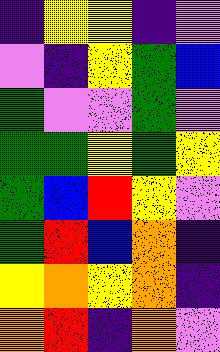[["indigo", "yellow", "yellow", "indigo", "violet"], ["violet", "indigo", "yellow", "green", "blue"], ["green", "violet", "violet", "green", "violet"], ["green", "green", "yellow", "green", "yellow"], ["green", "blue", "red", "yellow", "violet"], ["green", "red", "blue", "orange", "indigo"], ["yellow", "orange", "yellow", "orange", "indigo"], ["orange", "red", "indigo", "orange", "violet"]]